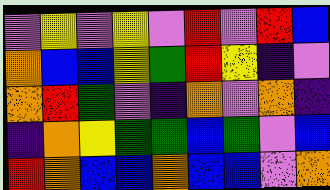[["violet", "yellow", "violet", "yellow", "violet", "red", "violet", "red", "blue"], ["orange", "blue", "blue", "yellow", "green", "red", "yellow", "indigo", "violet"], ["orange", "red", "green", "violet", "indigo", "orange", "violet", "orange", "indigo"], ["indigo", "orange", "yellow", "green", "green", "blue", "green", "violet", "blue"], ["red", "orange", "blue", "blue", "orange", "blue", "blue", "violet", "orange"]]